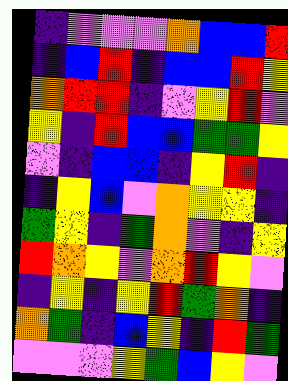[["indigo", "violet", "violet", "violet", "orange", "blue", "blue", "red"], ["indigo", "blue", "red", "indigo", "blue", "blue", "red", "yellow"], ["orange", "red", "red", "indigo", "violet", "yellow", "red", "violet"], ["yellow", "indigo", "red", "blue", "blue", "green", "green", "yellow"], ["violet", "indigo", "blue", "blue", "indigo", "yellow", "red", "indigo"], ["indigo", "yellow", "blue", "violet", "orange", "yellow", "yellow", "indigo"], ["green", "yellow", "indigo", "green", "orange", "violet", "indigo", "yellow"], ["red", "orange", "yellow", "violet", "orange", "red", "yellow", "violet"], ["indigo", "yellow", "indigo", "yellow", "red", "green", "orange", "indigo"], ["orange", "green", "indigo", "blue", "yellow", "indigo", "red", "green"], ["violet", "violet", "violet", "yellow", "green", "blue", "yellow", "violet"]]